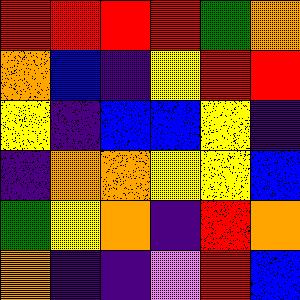[["red", "red", "red", "red", "green", "orange"], ["orange", "blue", "indigo", "yellow", "red", "red"], ["yellow", "indigo", "blue", "blue", "yellow", "indigo"], ["indigo", "orange", "orange", "yellow", "yellow", "blue"], ["green", "yellow", "orange", "indigo", "red", "orange"], ["orange", "indigo", "indigo", "violet", "red", "blue"]]